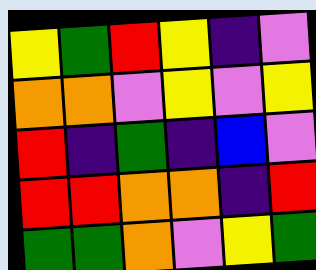[["yellow", "green", "red", "yellow", "indigo", "violet"], ["orange", "orange", "violet", "yellow", "violet", "yellow"], ["red", "indigo", "green", "indigo", "blue", "violet"], ["red", "red", "orange", "orange", "indigo", "red"], ["green", "green", "orange", "violet", "yellow", "green"]]